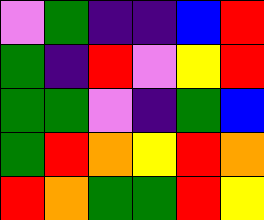[["violet", "green", "indigo", "indigo", "blue", "red"], ["green", "indigo", "red", "violet", "yellow", "red"], ["green", "green", "violet", "indigo", "green", "blue"], ["green", "red", "orange", "yellow", "red", "orange"], ["red", "orange", "green", "green", "red", "yellow"]]